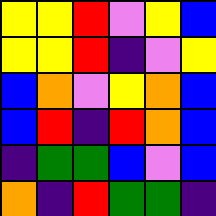[["yellow", "yellow", "red", "violet", "yellow", "blue"], ["yellow", "yellow", "red", "indigo", "violet", "yellow"], ["blue", "orange", "violet", "yellow", "orange", "blue"], ["blue", "red", "indigo", "red", "orange", "blue"], ["indigo", "green", "green", "blue", "violet", "blue"], ["orange", "indigo", "red", "green", "green", "indigo"]]